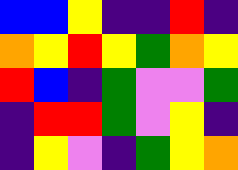[["blue", "blue", "yellow", "indigo", "indigo", "red", "indigo"], ["orange", "yellow", "red", "yellow", "green", "orange", "yellow"], ["red", "blue", "indigo", "green", "violet", "violet", "green"], ["indigo", "red", "red", "green", "violet", "yellow", "indigo"], ["indigo", "yellow", "violet", "indigo", "green", "yellow", "orange"]]